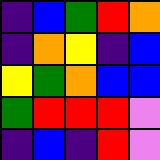[["indigo", "blue", "green", "red", "orange"], ["indigo", "orange", "yellow", "indigo", "blue"], ["yellow", "green", "orange", "blue", "blue"], ["green", "red", "red", "red", "violet"], ["indigo", "blue", "indigo", "red", "violet"]]